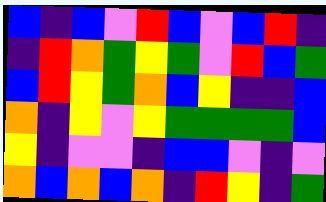[["blue", "indigo", "blue", "violet", "red", "blue", "violet", "blue", "red", "indigo"], ["indigo", "red", "orange", "green", "yellow", "green", "violet", "red", "blue", "green"], ["blue", "red", "yellow", "green", "orange", "blue", "yellow", "indigo", "indigo", "blue"], ["orange", "indigo", "yellow", "violet", "yellow", "green", "green", "green", "green", "blue"], ["yellow", "indigo", "violet", "violet", "indigo", "blue", "blue", "violet", "indigo", "violet"], ["orange", "blue", "orange", "blue", "orange", "indigo", "red", "yellow", "indigo", "green"]]